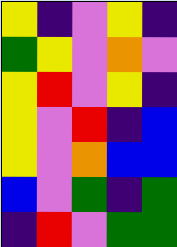[["yellow", "indigo", "violet", "yellow", "indigo"], ["green", "yellow", "violet", "orange", "violet"], ["yellow", "red", "violet", "yellow", "indigo"], ["yellow", "violet", "red", "indigo", "blue"], ["yellow", "violet", "orange", "blue", "blue"], ["blue", "violet", "green", "indigo", "green"], ["indigo", "red", "violet", "green", "green"]]